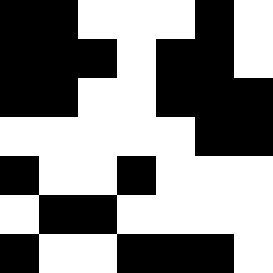[["black", "black", "white", "white", "white", "black", "white"], ["black", "black", "black", "white", "black", "black", "white"], ["black", "black", "white", "white", "black", "black", "black"], ["white", "white", "white", "white", "white", "black", "black"], ["black", "white", "white", "black", "white", "white", "white"], ["white", "black", "black", "white", "white", "white", "white"], ["black", "white", "white", "black", "black", "black", "white"]]